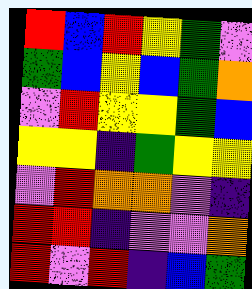[["red", "blue", "red", "yellow", "green", "violet"], ["green", "blue", "yellow", "blue", "green", "orange"], ["violet", "red", "yellow", "yellow", "green", "blue"], ["yellow", "yellow", "indigo", "green", "yellow", "yellow"], ["violet", "red", "orange", "orange", "violet", "indigo"], ["red", "red", "indigo", "violet", "violet", "orange"], ["red", "violet", "red", "indigo", "blue", "green"]]